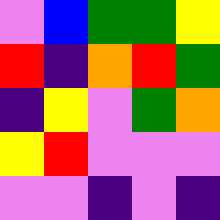[["violet", "blue", "green", "green", "yellow"], ["red", "indigo", "orange", "red", "green"], ["indigo", "yellow", "violet", "green", "orange"], ["yellow", "red", "violet", "violet", "violet"], ["violet", "violet", "indigo", "violet", "indigo"]]